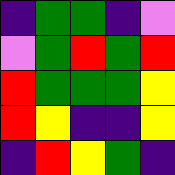[["indigo", "green", "green", "indigo", "violet"], ["violet", "green", "red", "green", "red"], ["red", "green", "green", "green", "yellow"], ["red", "yellow", "indigo", "indigo", "yellow"], ["indigo", "red", "yellow", "green", "indigo"]]